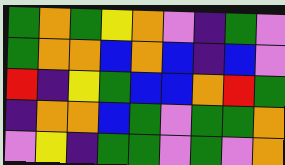[["green", "orange", "green", "yellow", "orange", "violet", "indigo", "green", "violet"], ["green", "orange", "orange", "blue", "orange", "blue", "indigo", "blue", "violet"], ["red", "indigo", "yellow", "green", "blue", "blue", "orange", "red", "green"], ["indigo", "orange", "orange", "blue", "green", "violet", "green", "green", "orange"], ["violet", "yellow", "indigo", "green", "green", "violet", "green", "violet", "orange"]]